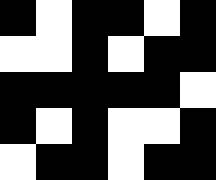[["black", "white", "black", "black", "white", "black"], ["white", "white", "black", "white", "black", "black"], ["black", "black", "black", "black", "black", "white"], ["black", "white", "black", "white", "white", "black"], ["white", "black", "black", "white", "black", "black"]]